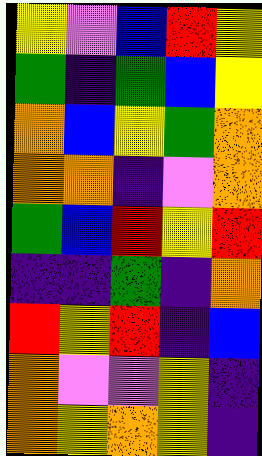[["yellow", "violet", "blue", "red", "yellow"], ["green", "indigo", "green", "blue", "yellow"], ["orange", "blue", "yellow", "green", "orange"], ["orange", "orange", "indigo", "violet", "orange"], ["green", "blue", "red", "yellow", "red"], ["indigo", "indigo", "green", "indigo", "orange"], ["red", "yellow", "red", "indigo", "blue"], ["orange", "violet", "violet", "yellow", "indigo"], ["orange", "yellow", "orange", "yellow", "indigo"]]